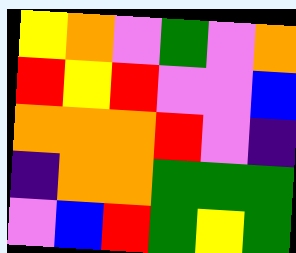[["yellow", "orange", "violet", "green", "violet", "orange"], ["red", "yellow", "red", "violet", "violet", "blue"], ["orange", "orange", "orange", "red", "violet", "indigo"], ["indigo", "orange", "orange", "green", "green", "green"], ["violet", "blue", "red", "green", "yellow", "green"]]